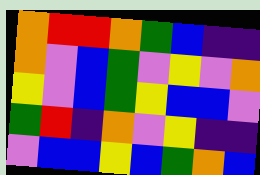[["orange", "red", "red", "orange", "green", "blue", "indigo", "indigo"], ["orange", "violet", "blue", "green", "violet", "yellow", "violet", "orange"], ["yellow", "violet", "blue", "green", "yellow", "blue", "blue", "violet"], ["green", "red", "indigo", "orange", "violet", "yellow", "indigo", "indigo"], ["violet", "blue", "blue", "yellow", "blue", "green", "orange", "blue"]]